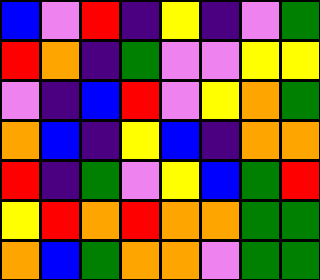[["blue", "violet", "red", "indigo", "yellow", "indigo", "violet", "green"], ["red", "orange", "indigo", "green", "violet", "violet", "yellow", "yellow"], ["violet", "indigo", "blue", "red", "violet", "yellow", "orange", "green"], ["orange", "blue", "indigo", "yellow", "blue", "indigo", "orange", "orange"], ["red", "indigo", "green", "violet", "yellow", "blue", "green", "red"], ["yellow", "red", "orange", "red", "orange", "orange", "green", "green"], ["orange", "blue", "green", "orange", "orange", "violet", "green", "green"]]